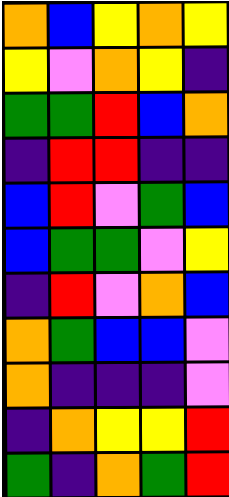[["orange", "blue", "yellow", "orange", "yellow"], ["yellow", "violet", "orange", "yellow", "indigo"], ["green", "green", "red", "blue", "orange"], ["indigo", "red", "red", "indigo", "indigo"], ["blue", "red", "violet", "green", "blue"], ["blue", "green", "green", "violet", "yellow"], ["indigo", "red", "violet", "orange", "blue"], ["orange", "green", "blue", "blue", "violet"], ["orange", "indigo", "indigo", "indigo", "violet"], ["indigo", "orange", "yellow", "yellow", "red"], ["green", "indigo", "orange", "green", "red"]]